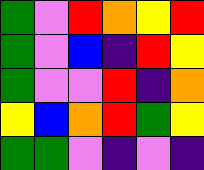[["green", "violet", "red", "orange", "yellow", "red"], ["green", "violet", "blue", "indigo", "red", "yellow"], ["green", "violet", "violet", "red", "indigo", "orange"], ["yellow", "blue", "orange", "red", "green", "yellow"], ["green", "green", "violet", "indigo", "violet", "indigo"]]